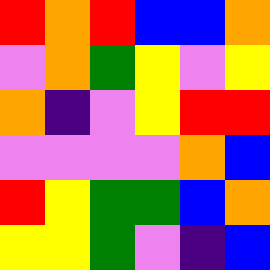[["red", "orange", "red", "blue", "blue", "orange"], ["violet", "orange", "green", "yellow", "violet", "yellow"], ["orange", "indigo", "violet", "yellow", "red", "red"], ["violet", "violet", "violet", "violet", "orange", "blue"], ["red", "yellow", "green", "green", "blue", "orange"], ["yellow", "yellow", "green", "violet", "indigo", "blue"]]